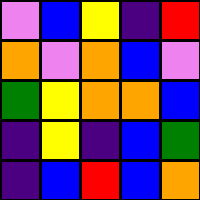[["violet", "blue", "yellow", "indigo", "red"], ["orange", "violet", "orange", "blue", "violet"], ["green", "yellow", "orange", "orange", "blue"], ["indigo", "yellow", "indigo", "blue", "green"], ["indigo", "blue", "red", "blue", "orange"]]